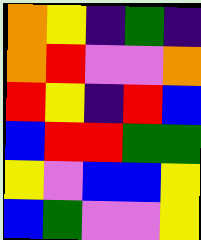[["orange", "yellow", "indigo", "green", "indigo"], ["orange", "red", "violet", "violet", "orange"], ["red", "yellow", "indigo", "red", "blue"], ["blue", "red", "red", "green", "green"], ["yellow", "violet", "blue", "blue", "yellow"], ["blue", "green", "violet", "violet", "yellow"]]